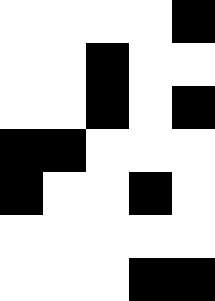[["white", "white", "white", "white", "black"], ["white", "white", "black", "white", "white"], ["white", "white", "black", "white", "black"], ["black", "black", "white", "white", "white"], ["black", "white", "white", "black", "white"], ["white", "white", "white", "white", "white"], ["white", "white", "white", "black", "black"]]